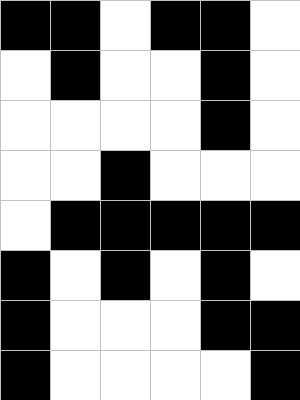[["black", "black", "white", "black", "black", "white"], ["white", "black", "white", "white", "black", "white"], ["white", "white", "white", "white", "black", "white"], ["white", "white", "black", "white", "white", "white"], ["white", "black", "black", "black", "black", "black"], ["black", "white", "black", "white", "black", "white"], ["black", "white", "white", "white", "black", "black"], ["black", "white", "white", "white", "white", "black"]]